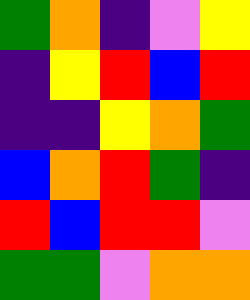[["green", "orange", "indigo", "violet", "yellow"], ["indigo", "yellow", "red", "blue", "red"], ["indigo", "indigo", "yellow", "orange", "green"], ["blue", "orange", "red", "green", "indigo"], ["red", "blue", "red", "red", "violet"], ["green", "green", "violet", "orange", "orange"]]